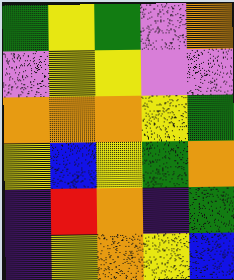[["green", "yellow", "green", "violet", "orange"], ["violet", "yellow", "yellow", "violet", "violet"], ["orange", "orange", "orange", "yellow", "green"], ["yellow", "blue", "yellow", "green", "orange"], ["indigo", "red", "orange", "indigo", "green"], ["indigo", "yellow", "orange", "yellow", "blue"]]